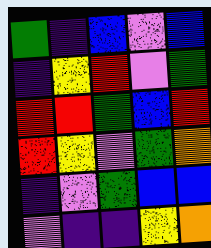[["green", "indigo", "blue", "violet", "blue"], ["indigo", "yellow", "red", "violet", "green"], ["red", "red", "green", "blue", "red"], ["red", "yellow", "violet", "green", "orange"], ["indigo", "violet", "green", "blue", "blue"], ["violet", "indigo", "indigo", "yellow", "orange"]]